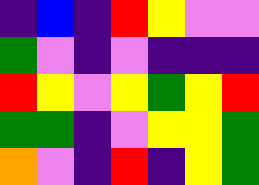[["indigo", "blue", "indigo", "red", "yellow", "violet", "violet"], ["green", "violet", "indigo", "violet", "indigo", "indigo", "indigo"], ["red", "yellow", "violet", "yellow", "green", "yellow", "red"], ["green", "green", "indigo", "violet", "yellow", "yellow", "green"], ["orange", "violet", "indigo", "red", "indigo", "yellow", "green"]]